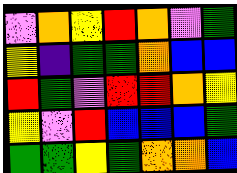[["violet", "orange", "yellow", "red", "orange", "violet", "green"], ["yellow", "indigo", "green", "green", "orange", "blue", "blue"], ["red", "green", "violet", "red", "red", "orange", "yellow"], ["yellow", "violet", "red", "blue", "blue", "blue", "green"], ["green", "green", "yellow", "green", "orange", "orange", "blue"]]